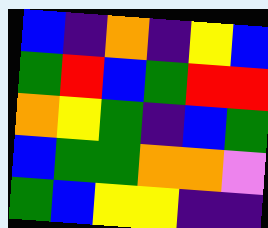[["blue", "indigo", "orange", "indigo", "yellow", "blue"], ["green", "red", "blue", "green", "red", "red"], ["orange", "yellow", "green", "indigo", "blue", "green"], ["blue", "green", "green", "orange", "orange", "violet"], ["green", "blue", "yellow", "yellow", "indigo", "indigo"]]